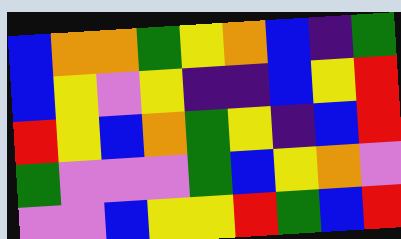[["blue", "orange", "orange", "green", "yellow", "orange", "blue", "indigo", "green"], ["blue", "yellow", "violet", "yellow", "indigo", "indigo", "blue", "yellow", "red"], ["red", "yellow", "blue", "orange", "green", "yellow", "indigo", "blue", "red"], ["green", "violet", "violet", "violet", "green", "blue", "yellow", "orange", "violet"], ["violet", "violet", "blue", "yellow", "yellow", "red", "green", "blue", "red"]]